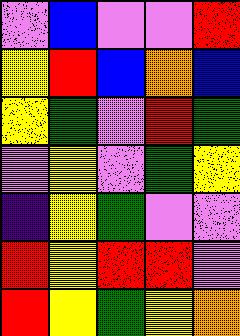[["violet", "blue", "violet", "violet", "red"], ["yellow", "red", "blue", "orange", "blue"], ["yellow", "green", "violet", "red", "green"], ["violet", "yellow", "violet", "green", "yellow"], ["indigo", "yellow", "green", "violet", "violet"], ["red", "yellow", "red", "red", "violet"], ["red", "yellow", "green", "yellow", "orange"]]